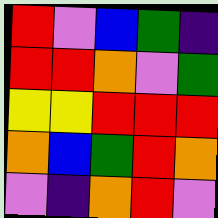[["red", "violet", "blue", "green", "indigo"], ["red", "red", "orange", "violet", "green"], ["yellow", "yellow", "red", "red", "red"], ["orange", "blue", "green", "red", "orange"], ["violet", "indigo", "orange", "red", "violet"]]